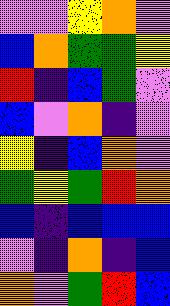[["violet", "violet", "yellow", "orange", "violet"], ["blue", "orange", "green", "green", "yellow"], ["red", "indigo", "blue", "green", "violet"], ["blue", "violet", "orange", "indigo", "violet"], ["yellow", "indigo", "blue", "orange", "violet"], ["green", "yellow", "green", "red", "orange"], ["blue", "indigo", "blue", "blue", "blue"], ["violet", "indigo", "orange", "indigo", "blue"], ["orange", "violet", "green", "red", "blue"]]